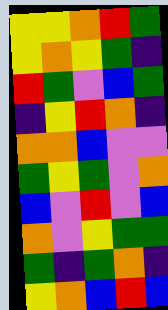[["yellow", "yellow", "orange", "red", "green"], ["yellow", "orange", "yellow", "green", "indigo"], ["red", "green", "violet", "blue", "green"], ["indigo", "yellow", "red", "orange", "indigo"], ["orange", "orange", "blue", "violet", "violet"], ["green", "yellow", "green", "violet", "orange"], ["blue", "violet", "red", "violet", "blue"], ["orange", "violet", "yellow", "green", "green"], ["green", "indigo", "green", "orange", "indigo"], ["yellow", "orange", "blue", "red", "blue"]]